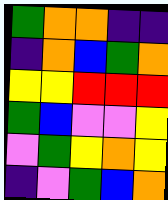[["green", "orange", "orange", "indigo", "indigo"], ["indigo", "orange", "blue", "green", "orange"], ["yellow", "yellow", "red", "red", "red"], ["green", "blue", "violet", "violet", "yellow"], ["violet", "green", "yellow", "orange", "yellow"], ["indigo", "violet", "green", "blue", "orange"]]